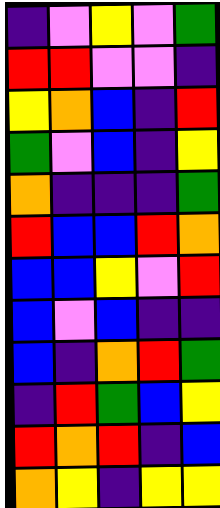[["indigo", "violet", "yellow", "violet", "green"], ["red", "red", "violet", "violet", "indigo"], ["yellow", "orange", "blue", "indigo", "red"], ["green", "violet", "blue", "indigo", "yellow"], ["orange", "indigo", "indigo", "indigo", "green"], ["red", "blue", "blue", "red", "orange"], ["blue", "blue", "yellow", "violet", "red"], ["blue", "violet", "blue", "indigo", "indigo"], ["blue", "indigo", "orange", "red", "green"], ["indigo", "red", "green", "blue", "yellow"], ["red", "orange", "red", "indigo", "blue"], ["orange", "yellow", "indigo", "yellow", "yellow"]]